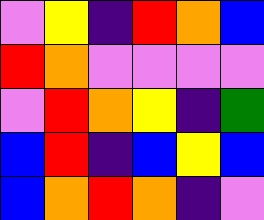[["violet", "yellow", "indigo", "red", "orange", "blue"], ["red", "orange", "violet", "violet", "violet", "violet"], ["violet", "red", "orange", "yellow", "indigo", "green"], ["blue", "red", "indigo", "blue", "yellow", "blue"], ["blue", "orange", "red", "orange", "indigo", "violet"]]